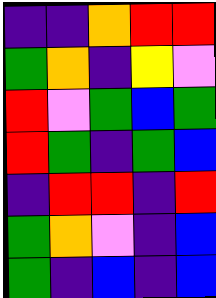[["indigo", "indigo", "orange", "red", "red"], ["green", "orange", "indigo", "yellow", "violet"], ["red", "violet", "green", "blue", "green"], ["red", "green", "indigo", "green", "blue"], ["indigo", "red", "red", "indigo", "red"], ["green", "orange", "violet", "indigo", "blue"], ["green", "indigo", "blue", "indigo", "blue"]]